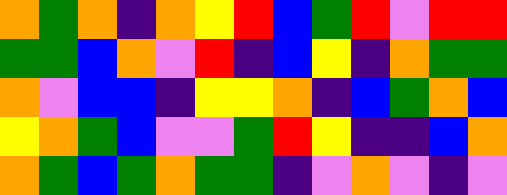[["orange", "green", "orange", "indigo", "orange", "yellow", "red", "blue", "green", "red", "violet", "red", "red"], ["green", "green", "blue", "orange", "violet", "red", "indigo", "blue", "yellow", "indigo", "orange", "green", "green"], ["orange", "violet", "blue", "blue", "indigo", "yellow", "yellow", "orange", "indigo", "blue", "green", "orange", "blue"], ["yellow", "orange", "green", "blue", "violet", "violet", "green", "red", "yellow", "indigo", "indigo", "blue", "orange"], ["orange", "green", "blue", "green", "orange", "green", "green", "indigo", "violet", "orange", "violet", "indigo", "violet"]]